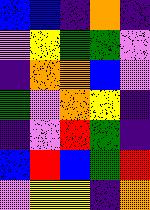[["blue", "blue", "indigo", "orange", "indigo"], ["violet", "yellow", "green", "green", "violet"], ["indigo", "orange", "orange", "blue", "violet"], ["green", "violet", "orange", "yellow", "indigo"], ["indigo", "violet", "red", "green", "indigo"], ["blue", "red", "blue", "green", "red"], ["violet", "yellow", "yellow", "indigo", "orange"]]